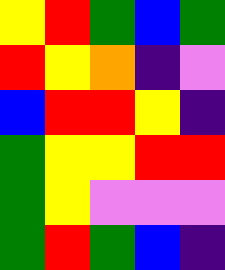[["yellow", "red", "green", "blue", "green"], ["red", "yellow", "orange", "indigo", "violet"], ["blue", "red", "red", "yellow", "indigo"], ["green", "yellow", "yellow", "red", "red"], ["green", "yellow", "violet", "violet", "violet"], ["green", "red", "green", "blue", "indigo"]]